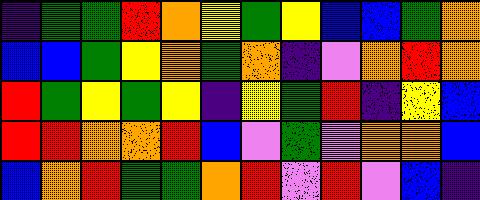[["indigo", "green", "green", "red", "orange", "yellow", "green", "yellow", "blue", "blue", "green", "orange"], ["blue", "blue", "green", "yellow", "orange", "green", "orange", "indigo", "violet", "orange", "red", "orange"], ["red", "green", "yellow", "green", "yellow", "indigo", "yellow", "green", "red", "indigo", "yellow", "blue"], ["red", "red", "orange", "orange", "red", "blue", "violet", "green", "violet", "orange", "orange", "blue"], ["blue", "orange", "red", "green", "green", "orange", "red", "violet", "red", "violet", "blue", "indigo"]]